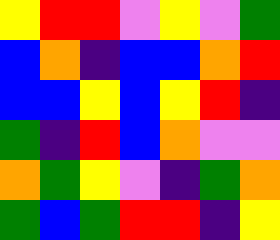[["yellow", "red", "red", "violet", "yellow", "violet", "green"], ["blue", "orange", "indigo", "blue", "blue", "orange", "red"], ["blue", "blue", "yellow", "blue", "yellow", "red", "indigo"], ["green", "indigo", "red", "blue", "orange", "violet", "violet"], ["orange", "green", "yellow", "violet", "indigo", "green", "orange"], ["green", "blue", "green", "red", "red", "indigo", "yellow"]]